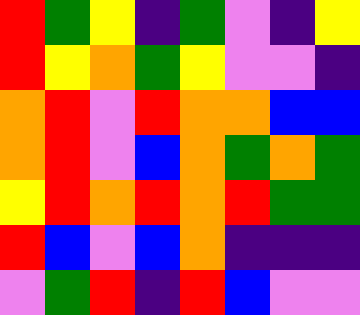[["red", "green", "yellow", "indigo", "green", "violet", "indigo", "yellow"], ["red", "yellow", "orange", "green", "yellow", "violet", "violet", "indigo"], ["orange", "red", "violet", "red", "orange", "orange", "blue", "blue"], ["orange", "red", "violet", "blue", "orange", "green", "orange", "green"], ["yellow", "red", "orange", "red", "orange", "red", "green", "green"], ["red", "blue", "violet", "blue", "orange", "indigo", "indigo", "indigo"], ["violet", "green", "red", "indigo", "red", "blue", "violet", "violet"]]